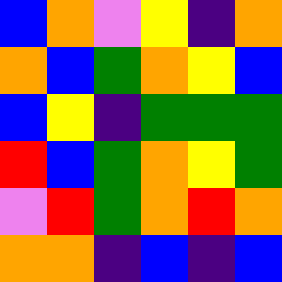[["blue", "orange", "violet", "yellow", "indigo", "orange"], ["orange", "blue", "green", "orange", "yellow", "blue"], ["blue", "yellow", "indigo", "green", "green", "green"], ["red", "blue", "green", "orange", "yellow", "green"], ["violet", "red", "green", "orange", "red", "orange"], ["orange", "orange", "indigo", "blue", "indigo", "blue"]]